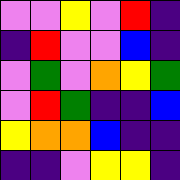[["violet", "violet", "yellow", "violet", "red", "indigo"], ["indigo", "red", "violet", "violet", "blue", "indigo"], ["violet", "green", "violet", "orange", "yellow", "green"], ["violet", "red", "green", "indigo", "indigo", "blue"], ["yellow", "orange", "orange", "blue", "indigo", "indigo"], ["indigo", "indigo", "violet", "yellow", "yellow", "indigo"]]